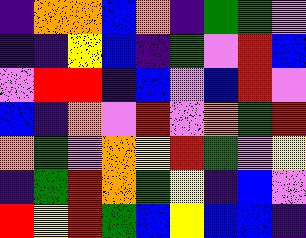[["indigo", "orange", "orange", "blue", "orange", "indigo", "green", "green", "violet"], ["indigo", "indigo", "yellow", "blue", "indigo", "green", "violet", "red", "blue"], ["violet", "red", "red", "indigo", "blue", "violet", "blue", "red", "violet"], ["blue", "indigo", "orange", "violet", "red", "violet", "orange", "green", "red"], ["orange", "green", "violet", "orange", "yellow", "red", "green", "violet", "yellow"], ["indigo", "green", "red", "orange", "green", "yellow", "indigo", "blue", "violet"], ["red", "yellow", "red", "green", "blue", "yellow", "blue", "blue", "indigo"]]